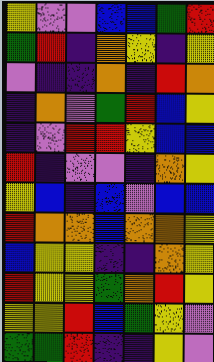[["yellow", "violet", "violet", "blue", "blue", "green", "red"], ["green", "red", "indigo", "orange", "yellow", "indigo", "yellow"], ["violet", "indigo", "indigo", "orange", "indigo", "red", "orange"], ["indigo", "orange", "violet", "green", "red", "blue", "yellow"], ["indigo", "violet", "red", "red", "yellow", "blue", "blue"], ["red", "indigo", "violet", "violet", "indigo", "orange", "yellow"], ["yellow", "blue", "indigo", "blue", "violet", "blue", "blue"], ["red", "orange", "orange", "blue", "orange", "orange", "yellow"], ["blue", "yellow", "yellow", "indigo", "indigo", "orange", "yellow"], ["red", "yellow", "yellow", "green", "orange", "red", "yellow"], ["yellow", "yellow", "red", "blue", "green", "yellow", "violet"], ["green", "green", "red", "indigo", "indigo", "yellow", "violet"]]